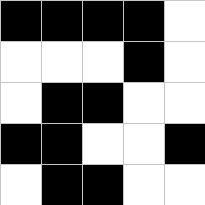[["black", "black", "black", "black", "white"], ["white", "white", "white", "black", "white"], ["white", "black", "black", "white", "white"], ["black", "black", "white", "white", "black"], ["white", "black", "black", "white", "white"]]